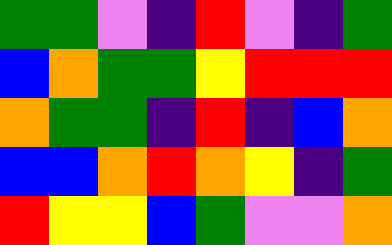[["green", "green", "violet", "indigo", "red", "violet", "indigo", "green"], ["blue", "orange", "green", "green", "yellow", "red", "red", "red"], ["orange", "green", "green", "indigo", "red", "indigo", "blue", "orange"], ["blue", "blue", "orange", "red", "orange", "yellow", "indigo", "green"], ["red", "yellow", "yellow", "blue", "green", "violet", "violet", "orange"]]